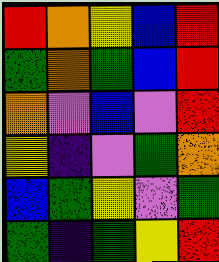[["red", "orange", "yellow", "blue", "red"], ["green", "orange", "green", "blue", "red"], ["orange", "violet", "blue", "violet", "red"], ["yellow", "indigo", "violet", "green", "orange"], ["blue", "green", "yellow", "violet", "green"], ["green", "indigo", "green", "yellow", "red"]]